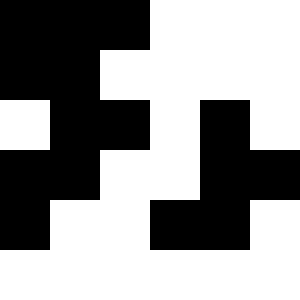[["black", "black", "black", "white", "white", "white"], ["black", "black", "white", "white", "white", "white"], ["white", "black", "black", "white", "black", "white"], ["black", "black", "white", "white", "black", "black"], ["black", "white", "white", "black", "black", "white"], ["white", "white", "white", "white", "white", "white"]]